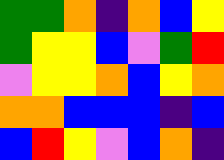[["green", "green", "orange", "indigo", "orange", "blue", "yellow"], ["green", "yellow", "yellow", "blue", "violet", "green", "red"], ["violet", "yellow", "yellow", "orange", "blue", "yellow", "orange"], ["orange", "orange", "blue", "blue", "blue", "indigo", "blue"], ["blue", "red", "yellow", "violet", "blue", "orange", "indigo"]]